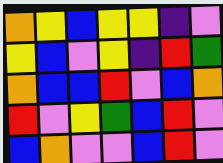[["orange", "yellow", "blue", "yellow", "yellow", "indigo", "violet"], ["yellow", "blue", "violet", "yellow", "indigo", "red", "green"], ["orange", "blue", "blue", "red", "violet", "blue", "orange"], ["red", "violet", "yellow", "green", "blue", "red", "violet"], ["blue", "orange", "violet", "violet", "blue", "red", "violet"]]